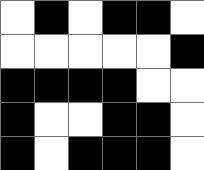[["white", "black", "white", "black", "black", "white"], ["white", "white", "white", "white", "white", "black"], ["black", "black", "black", "black", "white", "white"], ["black", "white", "white", "black", "black", "white"], ["black", "white", "black", "black", "black", "white"]]